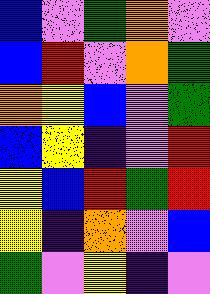[["blue", "violet", "green", "orange", "violet"], ["blue", "red", "violet", "orange", "green"], ["orange", "yellow", "blue", "violet", "green"], ["blue", "yellow", "indigo", "violet", "red"], ["yellow", "blue", "red", "green", "red"], ["yellow", "indigo", "orange", "violet", "blue"], ["green", "violet", "yellow", "indigo", "violet"]]